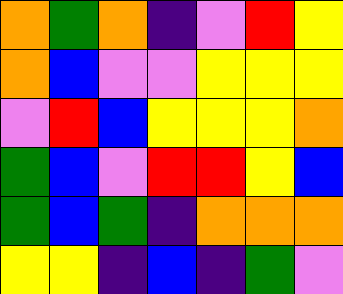[["orange", "green", "orange", "indigo", "violet", "red", "yellow"], ["orange", "blue", "violet", "violet", "yellow", "yellow", "yellow"], ["violet", "red", "blue", "yellow", "yellow", "yellow", "orange"], ["green", "blue", "violet", "red", "red", "yellow", "blue"], ["green", "blue", "green", "indigo", "orange", "orange", "orange"], ["yellow", "yellow", "indigo", "blue", "indigo", "green", "violet"]]